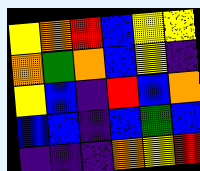[["yellow", "orange", "red", "blue", "yellow", "yellow"], ["orange", "green", "orange", "blue", "yellow", "indigo"], ["yellow", "blue", "indigo", "red", "blue", "orange"], ["blue", "blue", "indigo", "blue", "green", "blue"], ["indigo", "indigo", "indigo", "orange", "yellow", "red"]]